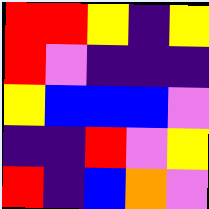[["red", "red", "yellow", "indigo", "yellow"], ["red", "violet", "indigo", "indigo", "indigo"], ["yellow", "blue", "blue", "blue", "violet"], ["indigo", "indigo", "red", "violet", "yellow"], ["red", "indigo", "blue", "orange", "violet"]]